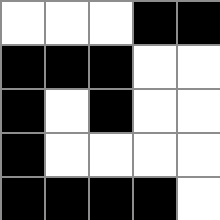[["white", "white", "white", "black", "black"], ["black", "black", "black", "white", "white"], ["black", "white", "black", "white", "white"], ["black", "white", "white", "white", "white"], ["black", "black", "black", "black", "white"]]